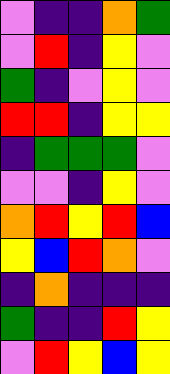[["violet", "indigo", "indigo", "orange", "green"], ["violet", "red", "indigo", "yellow", "violet"], ["green", "indigo", "violet", "yellow", "violet"], ["red", "red", "indigo", "yellow", "yellow"], ["indigo", "green", "green", "green", "violet"], ["violet", "violet", "indigo", "yellow", "violet"], ["orange", "red", "yellow", "red", "blue"], ["yellow", "blue", "red", "orange", "violet"], ["indigo", "orange", "indigo", "indigo", "indigo"], ["green", "indigo", "indigo", "red", "yellow"], ["violet", "red", "yellow", "blue", "yellow"]]